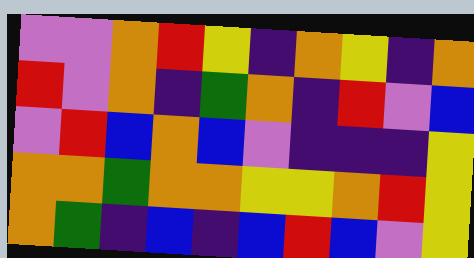[["violet", "violet", "orange", "red", "yellow", "indigo", "orange", "yellow", "indigo", "orange"], ["red", "violet", "orange", "indigo", "green", "orange", "indigo", "red", "violet", "blue"], ["violet", "red", "blue", "orange", "blue", "violet", "indigo", "indigo", "indigo", "yellow"], ["orange", "orange", "green", "orange", "orange", "yellow", "yellow", "orange", "red", "yellow"], ["orange", "green", "indigo", "blue", "indigo", "blue", "red", "blue", "violet", "yellow"]]